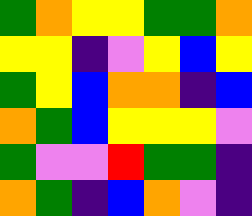[["green", "orange", "yellow", "yellow", "green", "green", "orange"], ["yellow", "yellow", "indigo", "violet", "yellow", "blue", "yellow"], ["green", "yellow", "blue", "orange", "orange", "indigo", "blue"], ["orange", "green", "blue", "yellow", "yellow", "yellow", "violet"], ["green", "violet", "violet", "red", "green", "green", "indigo"], ["orange", "green", "indigo", "blue", "orange", "violet", "indigo"]]